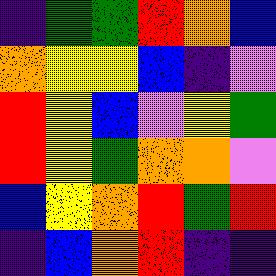[["indigo", "green", "green", "red", "orange", "blue"], ["orange", "yellow", "yellow", "blue", "indigo", "violet"], ["red", "yellow", "blue", "violet", "yellow", "green"], ["red", "yellow", "green", "orange", "orange", "violet"], ["blue", "yellow", "orange", "red", "green", "red"], ["indigo", "blue", "orange", "red", "indigo", "indigo"]]